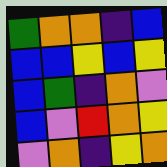[["green", "orange", "orange", "indigo", "blue"], ["blue", "blue", "yellow", "blue", "yellow"], ["blue", "green", "indigo", "orange", "violet"], ["blue", "violet", "red", "orange", "yellow"], ["violet", "orange", "indigo", "yellow", "orange"]]